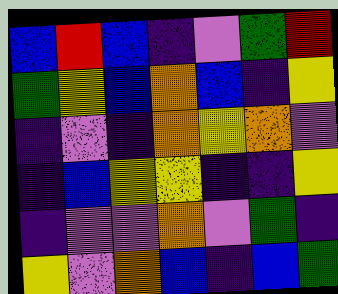[["blue", "red", "blue", "indigo", "violet", "green", "red"], ["green", "yellow", "blue", "orange", "blue", "indigo", "yellow"], ["indigo", "violet", "indigo", "orange", "yellow", "orange", "violet"], ["indigo", "blue", "yellow", "yellow", "indigo", "indigo", "yellow"], ["indigo", "violet", "violet", "orange", "violet", "green", "indigo"], ["yellow", "violet", "orange", "blue", "indigo", "blue", "green"]]